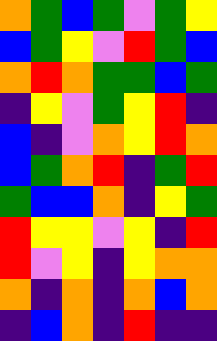[["orange", "green", "blue", "green", "violet", "green", "yellow"], ["blue", "green", "yellow", "violet", "red", "green", "blue"], ["orange", "red", "orange", "green", "green", "blue", "green"], ["indigo", "yellow", "violet", "green", "yellow", "red", "indigo"], ["blue", "indigo", "violet", "orange", "yellow", "red", "orange"], ["blue", "green", "orange", "red", "indigo", "green", "red"], ["green", "blue", "blue", "orange", "indigo", "yellow", "green"], ["red", "yellow", "yellow", "violet", "yellow", "indigo", "red"], ["red", "violet", "yellow", "indigo", "yellow", "orange", "orange"], ["orange", "indigo", "orange", "indigo", "orange", "blue", "orange"], ["indigo", "blue", "orange", "indigo", "red", "indigo", "indigo"]]